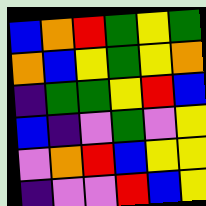[["blue", "orange", "red", "green", "yellow", "green"], ["orange", "blue", "yellow", "green", "yellow", "orange"], ["indigo", "green", "green", "yellow", "red", "blue"], ["blue", "indigo", "violet", "green", "violet", "yellow"], ["violet", "orange", "red", "blue", "yellow", "yellow"], ["indigo", "violet", "violet", "red", "blue", "yellow"]]